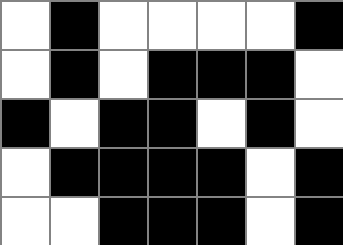[["white", "black", "white", "white", "white", "white", "black"], ["white", "black", "white", "black", "black", "black", "white"], ["black", "white", "black", "black", "white", "black", "white"], ["white", "black", "black", "black", "black", "white", "black"], ["white", "white", "black", "black", "black", "white", "black"]]